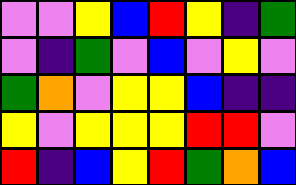[["violet", "violet", "yellow", "blue", "red", "yellow", "indigo", "green"], ["violet", "indigo", "green", "violet", "blue", "violet", "yellow", "violet"], ["green", "orange", "violet", "yellow", "yellow", "blue", "indigo", "indigo"], ["yellow", "violet", "yellow", "yellow", "yellow", "red", "red", "violet"], ["red", "indigo", "blue", "yellow", "red", "green", "orange", "blue"]]